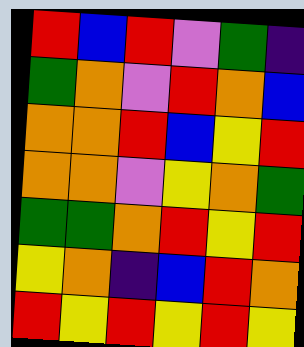[["red", "blue", "red", "violet", "green", "indigo"], ["green", "orange", "violet", "red", "orange", "blue"], ["orange", "orange", "red", "blue", "yellow", "red"], ["orange", "orange", "violet", "yellow", "orange", "green"], ["green", "green", "orange", "red", "yellow", "red"], ["yellow", "orange", "indigo", "blue", "red", "orange"], ["red", "yellow", "red", "yellow", "red", "yellow"]]